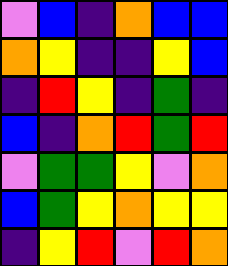[["violet", "blue", "indigo", "orange", "blue", "blue"], ["orange", "yellow", "indigo", "indigo", "yellow", "blue"], ["indigo", "red", "yellow", "indigo", "green", "indigo"], ["blue", "indigo", "orange", "red", "green", "red"], ["violet", "green", "green", "yellow", "violet", "orange"], ["blue", "green", "yellow", "orange", "yellow", "yellow"], ["indigo", "yellow", "red", "violet", "red", "orange"]]